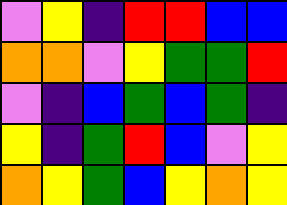[["violet", "yellow", "indigo", "red", "red", "blue", "blue"], ["orange", "orange", "violet", "yellow", "green", "green", "red"], ["violet", "indigo", "blue", "green", "blue", "green", "indigo"], ["yellow", "indigo", "green", "red", "blue", "violet", "yellow"], ["orange", "yellow", "green", "blue", "yellow", "orange", "yellow"]]